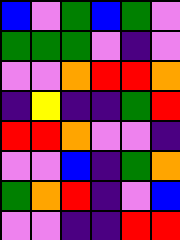[["blue", "violet", "green", "blue", "green", "violet"], ["green", "green", "green", "violet", "indigo", "violet"], ["violet", "violet", "orange", "red", "red", "orange"], ["indigo", "yellow", "indigo", "indigo", "green", "red"], ["red", "red", "orange", "violet", "violet", "indigo"], ["violet", "violet", "blue", "indigo", "green", "orange"], ["green", "orange", "red", "indigo", "violet", "blue"], ["violet", "violet", "indigo", "indigo", "red", "red"]]